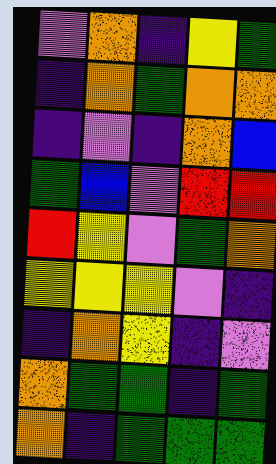[["violet", "orange", "indigo", "yellow", "green"], ["indigo", "orange", "green", "orange", "orange"], ["indigo", "violet", "indigo", "orange", "blue"], ["green", "blue", "violet", "red", "red"], ["red", "yellow", "violet", "green", "orange"], ["yellow", "yellow", "yellow", "violet", "indigo"], ["indigo", "orange", "yellow", "indigo", "violet"], ["orange", "green", "green", "indigo", "green"], ["orange", "indigo", "green", "green", "green"]]